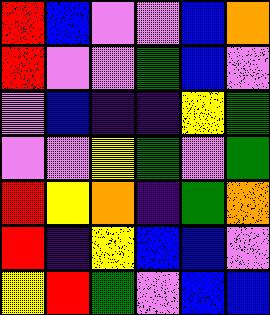[["red", "blue", "violet", "violet", "blue", "orange"], ["red", "violet", "violet", "green", "blue", "violet"], ["violet", "blue", "indigo", "indigo", "yellow", "green"], ["violet", "violet", "yellow", "green", "violet", "green"], ["red", "yellow", "orange", "indigo", "green", "orange"], ["red", "indigo", "yellow", "blue", "blue", "violet"], ["yellow", "red", "green", "violet", "blue", "blue"]]